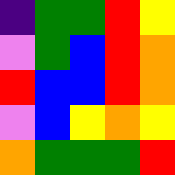[["indigo", "green", "green", "red", "yellow"], ["violet", "green", "blue", "red", "orange"], ["red", "blue", "blue", "red", "orange"], ["violet", "blue", "yellow", "orange", "yellow"], ["orange", "green", "green", "green", "red"]]